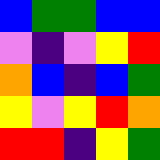[["blue", "green", "green", "blue", "blue"], ["violet", "indigo", "violet", "yellow", "red"], ["orange", "blue", "indigo", "blue", "green"], ["yellow", "violet", "yellow", "red", "orange"], ["red", "red", "indigo", "yellow", "green"]]